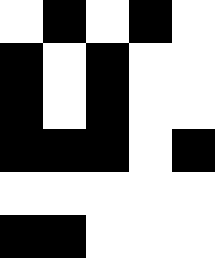[["white", "black", "white", "black", "white"], ["black", "white", "black", "white", "white"], ["black", "white", "black", "white", "white"], ["black", "black", "black", "white", "black"], ["white", "white", "white", "white", "white"], ["black", "black", "white", "white", "white"]]